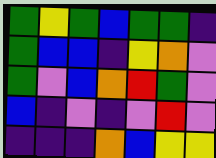[["green", "yellow", "green", "blue", "green", "green", "indigo"], ["green", "blue", "blue", "indigo", "yellow", "orange", "violet"], ["green", "violet", "blue", "orange", "red", "green", "violet"], ["blue", "indigo", "violet", "indigo", "violet", "red", "violet"], ["indigo", "indigo", "indigo", "orange", "blue", "yellow", "yellow"]]